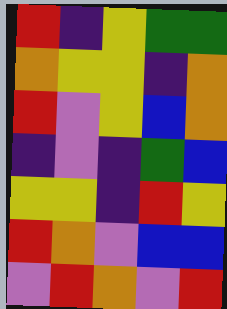[["red", "indigo", "yellow", "green", "green"], ["orange", "yellow", "yellow", "indigo", "orange"], ["red", "violet", "yellow", "blue", "orange"], ["indigo", "violet", "indigo", "green", "blue"], ["yellow", "yellow", "indigo", "red", "yellow"], ["red", "orange", "violet", "blue", "blue"], ["violet", "red", "orange", "violet", "red"]]